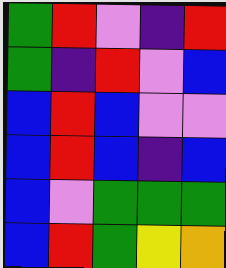[["green", "red", "violet", "indigo", "red"], ["green", "indigo", "red", "violet", "blue"], ["blue", "red", "blue", "violet", "violet"], ["blue", "red", "blue", "indigo", "blue"], ["blue", "violet", "green", "green", "green"], ["blue", "red", "green", "yellow", "orange"]]